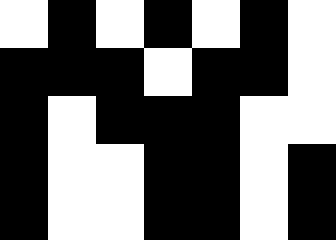[["white", "black", "white", "black", "white", "black", "white"], ["black", "black", "black", "white", "black", "black", "white"], ["black", "white", "black", "black", "black", "white", "white"], ["black", "white", "white", "black", "black", "white", "black"], ["black", "white", "white", "black", "black", "white", "black"]]